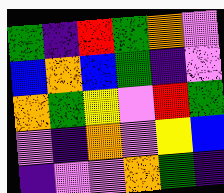[["green", "indigo", "red", "green", "orange", "violet"], ["blue", "orange", "blue", "green", "indigo", "violet"], ["orange", "green", "yellow", "violet", "red", "green"], ["violet", "indigo", "orange", "violet", "yellow", "blue"], ["indigo", "violet", "violet", "orange", "green", "indigo"]]